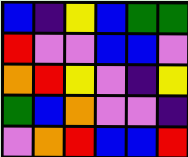[["blue", "indigo", "yellow", "blue", "green", "green"], ["red", "violet", "violet", "blue", "blue", "violet"], ["orange", "red", "yellow", "violet", "indigo", "yellow"], ["green", "blue", "orange", "violet", "violet", "indigo"], ["violet", "orange", "red", "blue", "blue", "red"]]